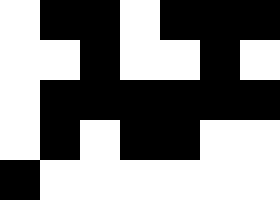[["white", "black", "black", "white", "black", "black", "black"], ["white", "white", "black", "white", "white", "black", "white"], ["white", "black", "black", "black", "black", "black", "black"], ["white", "black", "white", "black", "black", "white", "white"], ["black", "white", "white", "white", "white", "white", "white"]]